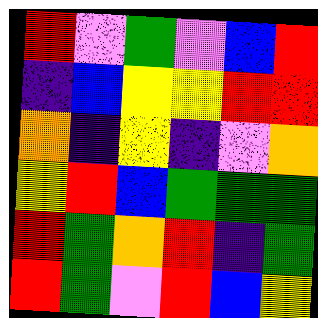[["red", "violet", "green", "violet", "blue", "red"], ["indigo", "blue", "yellow", "yellow", "red", "red"], ["orange", "indigo", "yellow", "indigo", "violet", "orange"], ["yellow", "red", "blue", "green", "green", "green"], ["red", "green", "orange", "red", "indigo", "green"], ["red", "green", "violet", "red", "blue", "yellow"]]